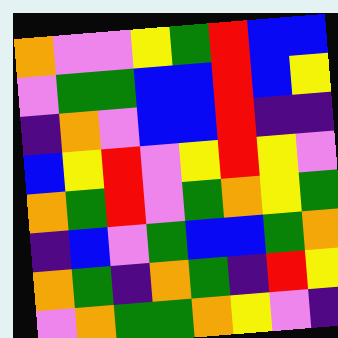[["orange", "violet", "violet", "yellow", "green", "red", "blue", "blue"], ["violet", "green", "green", "blue", "blue", "red", "blue", "yellow"], ["indigo", "orange", "violet", "blue", "blue", "red", "indigo", "indigo"], ["blue", "yellow", "red", "violet", "yellow", "red", "yellow", "violet"], ["orange", "green", "red", "violet", "green", "orange", "yellow", "green"], ["indigo", "blue", "violet", "green", "blue", "blue", "green", "orange"], ["orange", "green", "indigo", "orange", "green", "indigo", "red", "yellow"], ["violet", "orange", "green", "green", "orange", "yellow", "violet", "indigo"]]